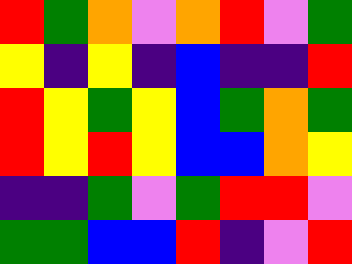[["red", "green", "orange", "violet", "orange", "red", "violet", "green"], ["yellow", "indigo", "yellow", "indigo", "blue", "indigo", "indigo", "red"], ["red", "yellow", "green", "yellow", "blue", "green", "orange", "green"], ["red", "yellow", "red", "yellow", "blue", "blue", "orange", "yellow"], ["indigo", "indigo", "green", "violet", "green", "red", "red", "violet"], ["green", "green", "blue", "blue", "red", "indigo", "violet", "red"]]